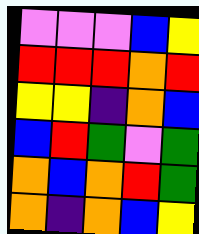[["violet", "violet", "violet", "blue", "yellow"], ["red", "red", "red", "orange", "red"], ["yellow", "yellow", "indigo", "orange", "blue"], ["blue", "red", "green", "violet", "green"], ["orange", "blue", "orange", "red", "green"], ["orange", "indigo", "orange", "blue", "yellow"]]